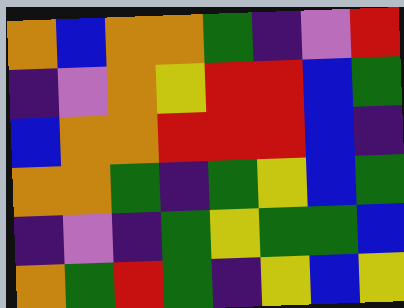[["orange", "blue", "orange", "orange", "green", "indigo", "violet", "red"], ["indigo", "violet", "orange", "yellow", "red", "red", "blue", "green"], ["blue", "orange", "orange", "red", "red", "red", "blue", "indigo"], ["orange", "orange", "green", "indigo", "green", "yellow", "blue", "green"], ["indigo", "violet", "indigo", "green", "yellow", "green", "green", "blue"], ["orange", "green", "red", "green", "indigo", "yellow", "blue", "yellow"]]